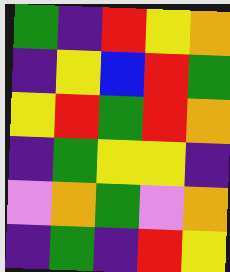[["green", "indigo", "red", "yellow", "orange"], ["indigo", "yellow", "blue", "red", "green"], ["yellow", "red", "green", "red", "orange"], ["indigo", "green", "yellow", "yellow", "indigo"], ["violet", "orange", "green", "violet", "orange"], ["indigo", "green", "indigo", "red", "yellow"]]